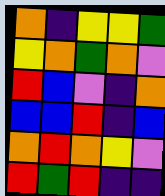[["orange", "indigo", "yellow", "yellow", "green"], ["yellow", "orange", "green", "orange", "violet"], ["red", "blue", "violet", "indigo", "orange"], ["blue", "blue", "red", "indigo", "blue"], ["orange", "red", "orange", "yellow", "violet"], ["red", "green", "red", "indigo", "indigo"]]